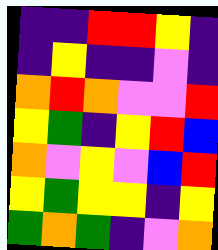[["indigo", "indigo", "red", "red", "yellow", "indigo"], ["indigo", "yellow", "indigo", "indigo", "violet", "indigo"], ["orange", "red", "orange", "violet", "violet", "red"], ["yellow", "green", "indigo", "yellow", "red", "blue"], ["orange", "violet", "yellow", "violet", "blue", "red"], ["yellow", "green", "yellow", "yellow", "indigo", "yellow"], ["green", "orange", "green", "indigo", "violet", "orange"]]